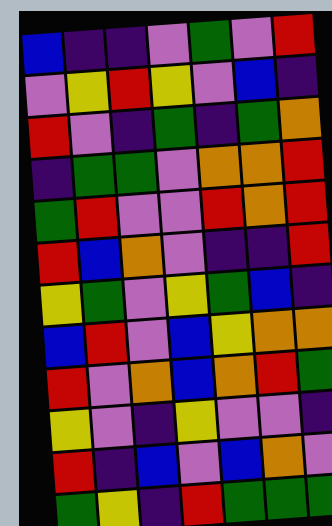[["blue", "indigo", "indigo", "violet", "green", "violet", "red"], ["violet", "yellow", "red", "yellow", "violet", "blue", "indigo"], ["red", "violet", "indigo", "green", "indigo", "green", "orange"], ["indigo", "green", "green", "violet", "orange", "orange", "red"], ["green", "red", "violet", "violet", "red", "orange", "red"], ["red", "blue", "orange", "violet", "indigo", "indigo", "red"], ["yellow", "green", "violet", "yellow", "green", "blue", "indigo"], ["blue", "red", "violet", "blue", "yellow", "orange", "orange"], ["red", "violet", "orange", "blue", "orange", "red", "green"], ["yellow", "violet", "indigo", "yellow", "violet", "violet", "indigo"], ["red", "indigo", "blue", "violet", "blue", "orange", "violet"], ["green", "yellow", "indigo", "red", "green", "green", "green"]]